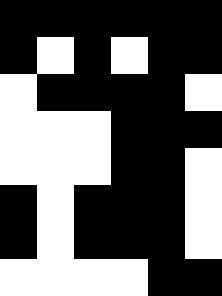[["black", "black", "black", "black", "black", "black"], ["black", "white", "black", "white", "black", "black"], ["white", "black", "black", "black", "black", "white"], ["white", "white", "white", "black", "black", "black"], ["white", "white", "white", "black", "black", "white"], ["black", "white", "black", "black", "black", "white"], ["black", "white", "black", "black", "black", "white"], ["white", "white", "white", "white", "black", "black"]]